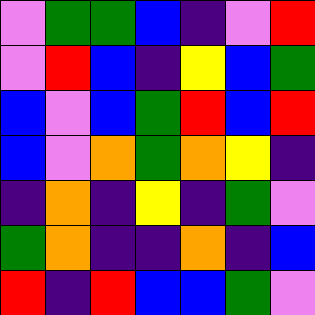[["violet", "green", "green", "blue", "indigo", "violet", "red"], ["violet", "red", "blue", "indigo", "yellow", "blue", "green"], ["blue", "violet", "blue", "green", "red", "blue", "red"], ["blue", "violet", "orange", "green", "orange", "yellow", "indigo"], ["indigo", "orange", "indigo", "yellow", "indigo", "green", "violet"], ["green", "orange", "indigo", "indigo", "orange", "indigo", "blue"], ["red", "indigo", "red", "blue", "blue", "green", "violet"]]